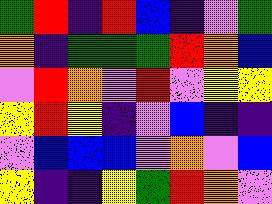[["green", "red", "indigo", "red", "blue", "indigo", "violet", "green"], ["orange", "indigo", "green", "green", "green", "red", "orange", "blue"], ["violet", "red", "orange", "violet", "red", "violet", "yellow", "yellow"], ["yellow", "red", "yellow", "indigo", "violet", "blue", "indigo", "indigo"], ["violet", "blue", "blue", "blue", "violet", "orange", "violet", "blue"], ["yellow", "indigo", "indigo", "yellow", "green", "red", "orange", "violet"]]